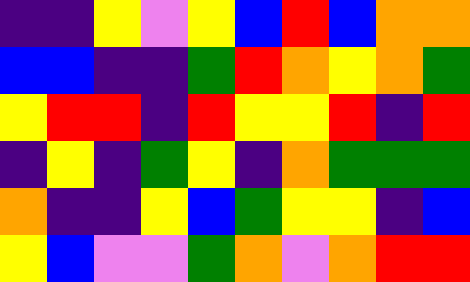[["indigo", "indigo", "yellow", "violet", "yellow", "blue", "red", "blue", "orange", "orange"], ["blue", "blue", "indigo", "indigo", "green", "red", "orange", "yellow", "orange", "green"], ["yellow", "red", "red", "indigo", "red", "yellow", "yellow", "red", "indigo", "red"], ["indigo", "yellow", "indigo", "green", "yellow", "indigo", "orange", "green", "green", "green"], ["orange", "indigo", "indigo", "yellow", "blue", "green", "yellow", "yellow", "indigo", "blue"], ["yellow", "blue", "violet", "violet", "green", "orange", "violet", "orange", "red", "red"]]